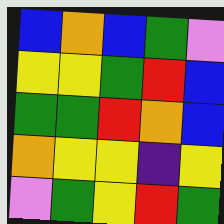[["blue", "orange", "blue", "green", "violet"], ["yellow", "yellow", "green", "red", "blue"], ["green", "green", "red", "orange", "blue"], ["orange", "yellow", "yellow", "indigo", "yellow"], ["violet", "green", "yellow", "red", "green"]]